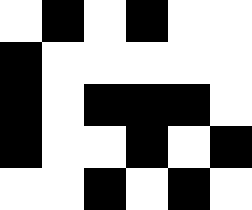[["white", "black", "white", "black", "white", "white"], ["black", "white", "white", "white", "white", "white"], ["black", "white", "black", "black", "black", "white"], ["black", "white", "white", "black", "white", "black"], ["white", "white", "black", "white", "black", "white"]]